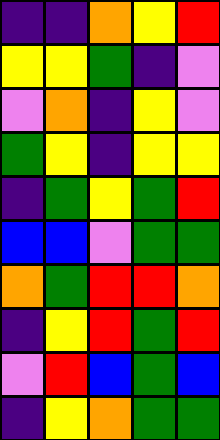[["indigo", "indigo", "orange", "yellow", "red"], ["yellow", "yellow", "green", "indigo", "violet"], ["violet", "orange", "indigo", "yellow", "violet"], ["green", "yellow", "indigo", "yellow", "yellow"], ["indigo", "green", "yellow", "green", "red"], ["blue", "blue", "violet", "green", "green"], ["orange", "green", "red", "red", "orange"], ["indigo", "yellow", "red", "green", "red"], ["violet", "red", "blue", "green", "blue"], ["indigo", "yellow", "orange", "green", "green"]]